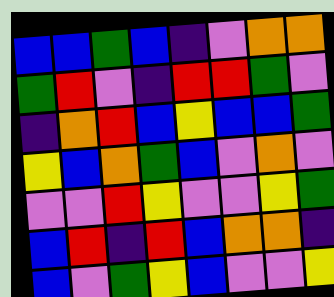[["blue", "blue", "green", "blue", "indigo", "violet", "orange", "orange"], ["green", "red", "violet", "indigo", "red", "red", "green", "violet"], ["indigo", "orange", "red", "blue", "yellow", "blue", "blue", "green"], ["yellow", "blue", "orange", "green", "blue", "violet", "orange", "violet"], ["violet", "violet", "red", "yellow", "violet", "violet", "yellow", "green"], ["blue", "red", "indigo", "red", "blue", "orange", "orange", "indigo"], ["blue", "violet", "green", "yellow", "blue", "violet", "violet", "yellow"]]